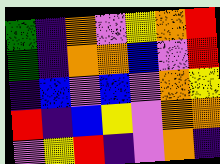[["green", "indigo", "orange", "violet", "yellow", "orange", "red"], ["green", "indigo", "orange", "orange", "blue", "violet", "red"], ["indigo", "blue", "violet", "blue", "violet", "orange", "yellow"], ["red", "indigo", "blue", "yellow", "violet", "orange", "orange"], ["violet", "yellow", "red", "indigo", "violet", "orange", "indigo"]]